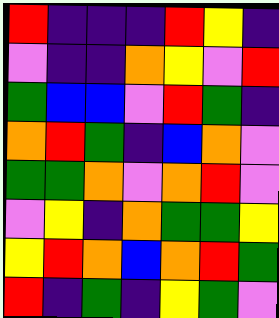[["red", "indigo", "indigo", "indigo", "red", "yellow", "indigo"], ["violet", "indigo", "indigo", "orange", "yellow", "violet", "red"], ["green", "blue", "blue", "violet", "red", "green", "indigo"], ["orange", "red", "green", "indigo", "blue", "orange", "violet"], ["green", "green", "orange", "violet", "orange", "red", "violet"], ["violet", "yellow", "indigo", "orange", "green", "green", "yellow"], ["yellow", "red", "orange", "blue", "orange", "red", "green"], ["red", "indigo", "green", "indigo", "yellow", "green", "violet"]]